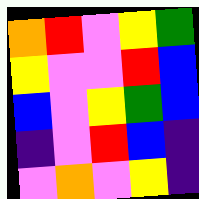[["orange", "red", "violet", "yellow", "green"], ["yellow", "violet", "violet", "red", "blue"], ["blue", "violet", "yellow", "green", "blue"], ["indigo", "violet", "red", "blue", "indigo"], ["violet", "orange", "violet", "yellow", "indigo"]]